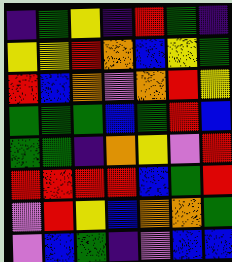[["indigo", "green", "yellow", "indigo", "red", "green", "indigo"], ["yellow", "yellow", "red", "orange", "blue", "yellow", "green"], ["red", "blue", "orange", "violet", "orange", "red", "yellow"], ["green", "green", "green", "blue", "green", "red", "blue"], ["green", "green", "indigo", "orange", "yellow", "violet", "red"], ["red", "red", "red", "red", "blue", "green", "red"], ["violet", "red", "yellow", "blue", "orange", "orange", "green"], ["violet", "blue", "green", "indigo", "violet", "blue", "blue"]]